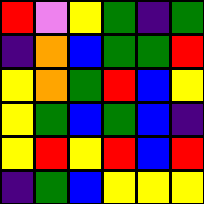[["red", "violet", "yellow", "green", "indigo", "green"], ["indigo", "orange", "blue", "green", "green", "red"], ["yellow", "orange", "green", "red", "blue", "yellow"], ["yellow", "green", "blue", "green", "blue", "indigo"], ["yellow", "red", "yellow", "red", "blue", "red"], ["indigo", "green", "blue", "yellow", "yellow", "yellow"]]